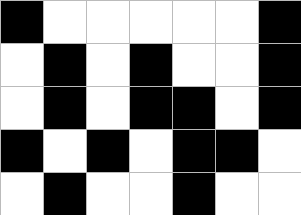[["black", "white", "white", "white", "white", "white", "black"], ["white", "black", "white", "black", "white", "white", "black"], ["white", "black", "white", "black", "black", "white", "black"], ["black", "white", "black", "white", "black", "black", "white"], ["white", "black", "white", "white", "black", "white", "white"]]